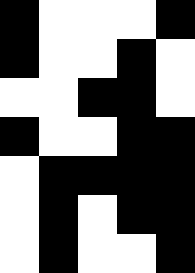[["black", "white", "white", "white", "black"], ["black", "white", "white", "black", "white"], ["white", "white", "black", "black", "white"], ["black", "white", "white", "black", "black"], ["white", "black", "black", "black", "black"], ["white", "black", "white", "black", "black"], ["white", "black", "white", "white", "black"]]